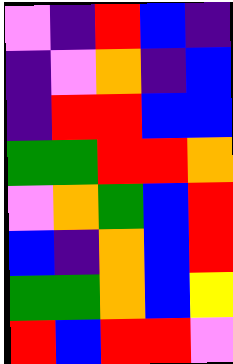[["violet", "indigo", "red", "blue", "indigo"], ["indigo", "violet", "orange", "indigo", "blue"], ["indigo", "red", "red", "blue", "blue"], ["green", "green", "red", "red", "orange"], ["violet", "orange", "green", "blue", "red"], ["blue", "indigo", "orange", "blue", "red"], ["green", "green", "orange", "blue", "yellow"], ["red", "blue", "red", "red", "violet"]]